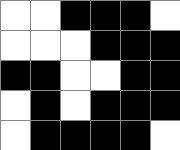[["white", "white", "black", "black", "black", "white"], ["white", "white", "white", "black", "black", "black"], ["black", "black", "white", "white", "black", "black"], ["white", "black", "white", "black", "black", "black"], ["white", "black", "black", "black", "black", "white"]]